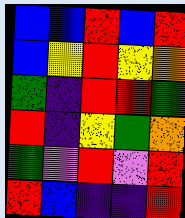[["blue", "blue", "red", "blue", "red"], ["blue", "yellow", "red", "yellow", "orange"], ["green", "indigo", "red", "red", "green"], ["red", "indigo", "yellow", "green", "orange"], ["green", "violet", "red", "violet", "red"], ["red", "blue", "indigo", "indigo", "red"]]